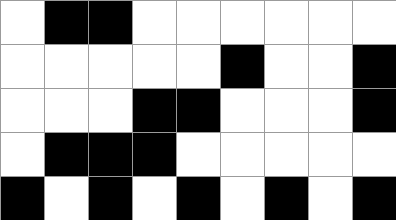[["white", "black", "black", "white", "white", "white", "white", "white", "white"], ["white", "white", "white", "white", "white", "black", "white", "white", "black"], ["white", "white", "white", "black", "black", "white", "white", "white", "black"], ["white", "black", "black", "black", "white", "white", "white", "white", "white"], ["black", "white", "black", "white", "black", "white", "black", "white", "black"]]